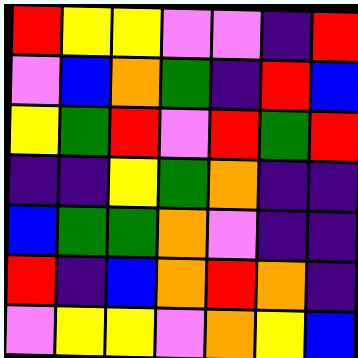[["red", "yellow", "yellow", "violet", "violet", "indigo", "red"], ["violet", "blue", "orange", "green", "indigo", "red", "blue"], ["yellow", "green", "red", "violet", "red", "green", "red"], ["indigo", "indigo", "yellow", "green", "orange", "indigo", "indigo"], ["blue", "green", "green", "orange", "violet", "indigo", "indigo"], ["red", "indigo", "blue", "orange", "red", "orange", "indigo"], ["violet", "yellow", "yellow", "violet", "orange", "yellow", "blue"]]